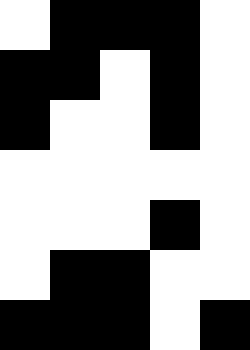[["white", "black", "black", "black", "white"], ["black", "black", "white", "black", "white"], ["black", "white", "white", "black", "white"], ["white", "white", "white", "white", "white"], ["white", "white", "white", "black", "white"], ["white", "black", "black", "white", "white"], ["black", "black", "black", "white", "black"]]